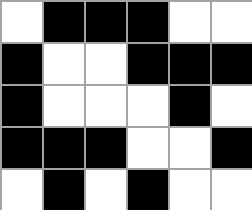[["white", "black", "black", "black", "white", "white"], ["black", "white", "white", "black", "black", "black"], ["black", "white", "white", "white", "black", "white"], ["black", "black", "black", "white", "white", "black"], ["white", "black", "white", "black", "white", "white"]]